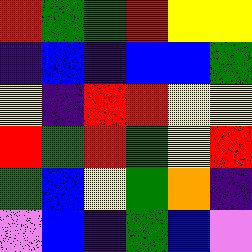[["red", "green", "green", "red", "yellow", "yellow"], ["indigo", "blue", "indigo", "blue", "blue", "green"], ["yellow", "indigo", "red", "red", "yellow", "yellow"], ["red", "green", "red", "green", "yellow", "red"], ["green", "blue", "yellow", "green", "orange", "indigo"], ["violet", "blue", "indigo", "green", "blue", "violet"]]